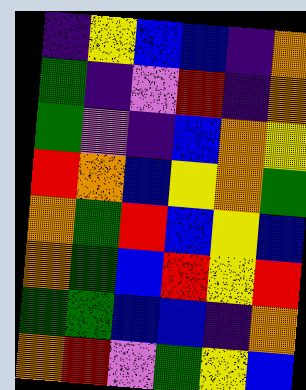[["indigo", "yellow", "blue", "blue", "indigo", "orange"], ["green", "indigo", "violet", "red", "indigo", "orange"], ["green", "violet", "indigo", "blue", "orange", "yellow"], ["red", "orange", "blue", "yellow", "orange", "green"], ["orange", "green", "red", "blue", "yellow", "blue"], ["orange", "green", "blue", "red", "yellow", "red"], ["green", "green", "blue", "blue", "indigo", "orange"], ["orange", "red", "violet", "green", "yellow", "blue"]]